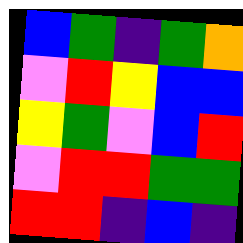[["blue", "green", "indigo", "green", "orange"], ["violet", "red", "yellow", "blue", "blue"], ["yellow", "green", "violet", "blue", "red"], ["violet", "red", "red", "green", "green"], ["red", "red", "indigo", "blue", "indigo"]]